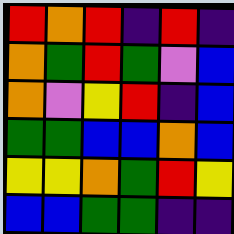[["red", "orange", "red", "indigo", "red", "indigo"], ["orange", "green", "red", "green", "violet", "blue"], ["orange", "violet", "yellow", "red", "indigo", "blue"], ["green", "green", "blue", "blue", "orange", "blue"], ["yellow", "yellow", "orange", "green", "red", "yellow"], ["blue", "blue", "green", "green", "indigo", "indigo"]]